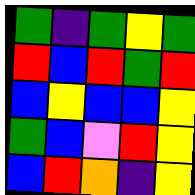[["green", "indigo", "green", "yellow", "green"], ["red", "blue", "red", "green", "red"], ["blue", "yellow", "blue", "blue", "yellow"], ["green", "blue", "violet", "red", "yellow"], ["blue", "red", "orange", "indigo", "yellow"]]